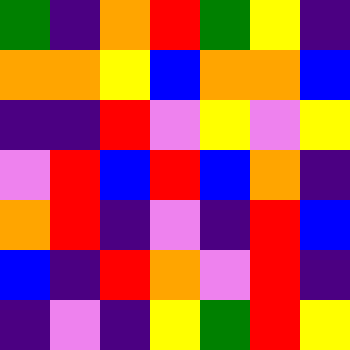[["green", "indigo", "orange", "red", "green", "yellow", "indigo"], ["orange", "orange", "yellow", "blue", "orange", "orange", "blue"], ["indigo", "indigo", "red", "violet", "yellow", "violet", "yellow"], ["violet", "red", "blue", "red", "blue", "orange", "indigo"], ["orange", "red", "indigo", "violet", "indigo", "red", "blue"], ["blue", "indigo", "red", "orange", "violet", "red", "indigo"], ["indigo", "violet", "indigo", "yellow", "green", "red", "yellow"]]